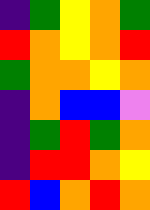[["indigo", "green", "yellow", "orange", "green"], ["red", "orange", "yellow", "orange", "red"], ["green", "orange", "orange", "yellow", "orange"], ["indigo", "orange", "blue", "blue", "violet"], ["indigo", "green", "red", "green", "orange"], ["indigo", "red", "red", "orange", "yellow"], ["red", "blue", "orange", "red", "orange"]]